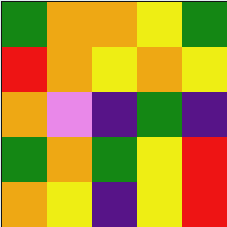[["green", "orange", "orange", "yellow", "green"], ["red", "orange", "yellow", "orange", "yellow"], ["orange", "violet", "indigo", "green", "indigo"], ["green", "orange", "green", "yellow", "red"], ["orange", "yellow", "indigo", "yellow", "red"]]